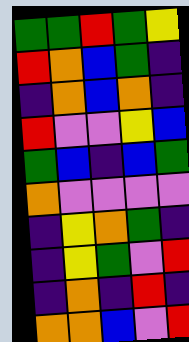[["green", "green", "red", "green", "yellow"], ["red", "orange", "blue", "green", "indigo"], ["indigo", "orange", "blue", "orange", "indigo"], ["red", "violet", "violet", "yellow", "blue"], ["green", "blue", "indigo", "blue", "green"], ["orange", "violet", "violet", "violet", "violet"], ["indigo", "yellow", "orange", "green", "indigo"], ["indigo", "yellow", "green", "violet", "red"], ["indigo", "orange", "indigo", "red", "indigo"], ["orange", "orange", "blue", "violet", "red"]]